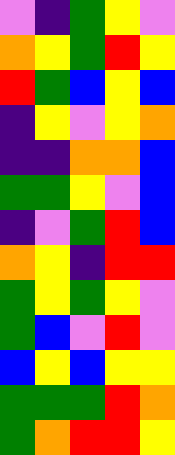[["violet", "indigo", "green", "yellow", "violet"], ["orange", "yellow", "green", "red", "yellow"], ["red", "green", "blue", "yellow", "blue"], ["indigo", "yellow", "violet", "yellow", "orange"], ["indigo", "indigo", "orange", "orange", "blue"], ["green", "green", "yellow", "violet", "blue"], ["indigo", "violet", "green", "red", "blue"], ["orange", "yellow", "indigo", "red", "red"], ["green", "yellow", "green", "yellow", "violet"], ["green", "blue", "violet", "red", "violet"], ["blue", "yellow", "blue", "yellow", "yellow"], ["green", "green", "green", "red", "orange"], ["green", "orange", "red", "red", "yellow"]]